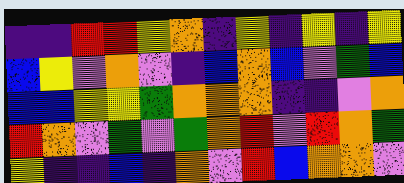[["indigo", "indigo", "red", "red", "yellow", "orange", "indigo", "yellow", "indigo", "yellow", "indigo", "yellow"], ["blue", "yellow", "violet", "orange", "violet", "indigo", "blue", "orange", "blue", "violet", "green", "blue"], ["blue", "blue", "yellow", "yellow", "green", "orange", "orange", "orange", "indigo", "indigo", "violet", "orange"], ["red", "orange", "violet", "green", "violet", "green", "orange", "red", "violet", "red", "orange", "green"], ["yellow", "indigo", "indigo", "blue", "indigo", "orange", "violet", "red", "blue", "orange", "orange", "violet"]]